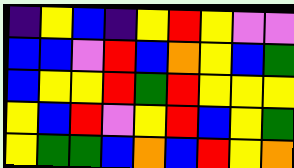[["indigo", "yellow", "blue", "indigo", "yellow", "red", "yellow", "violet", "violet"], ["blue", "blue", "violet", "red", "blue", "orange", "yellow", "blue", "green"], ["blue", "yellow", "yellow", "red", "green", "red", "yellow", "yellow", "yellow"], ["yellow", "blue", "red", "violet", "yellow", "red", "blue", "yellow", "green"], ["yellow", "green", "green", "blue", "orange", "blue", "red", "yellow", "orange"]]